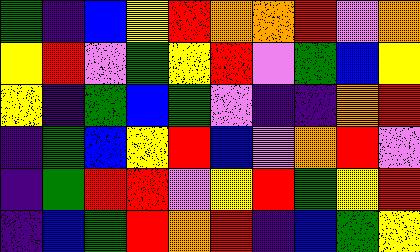[["green", "indigo", "blue", "yellow", "red", "orange", "orange", "red", "violet", "orange"], ["yellow", "red", "violet", "green", "yellow", "red", "violet", "green", "blue", "yellow"], ["yellow", "indigo", "green", "blue", "green", "violet", "indigo", "indigo", "orange", "red"], ["indigo", "green", "blue", "yellow", "red", "blue", "violet", "orange", "red", "violet"], ["indigo", "green", "red", "red", "violet", "yellow", "red", "green", "yellow", "red"], ["indigo", "blue", "green", "red", "orange", "red", "indigo", "blue", "green", "yellow"]]